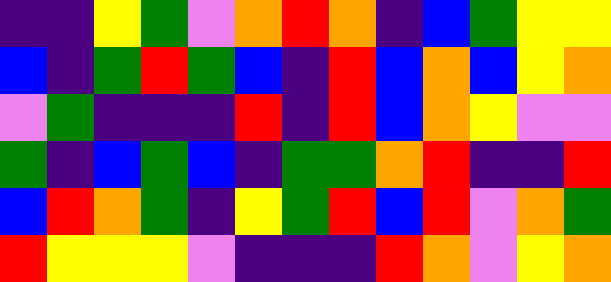[["indigo", "indigo", "yellow", "green", "violet", "orange", "red", "orange", "indigo", "blue", "green", "yellow", "yellow"], ["blue", "indigo", "green", "red", "green", "blue", "indigo", "red", "blue", "orange", "blue", "yellow", "orange"], ["violet", "green", "indigo", "indigo", "indigo", "red", "indigo", "red", "blue", "orange", "yellow", "violet", "violet"], ["green", "indigo", "blue", "green", "blue", "indigo", "green", "green", "orange", "red", "indigo", "indigo", "red"], ["blue", "red", "orange", "green", "indigo", "yellow", "green", "red", "blue", "red", "violet", "orange", "green"], ["red", "yellow", "yellow", "yellow", "violet", "indigo", "indigo", "indigo", "red", "orange", "violet", "yellow", "orange"]]